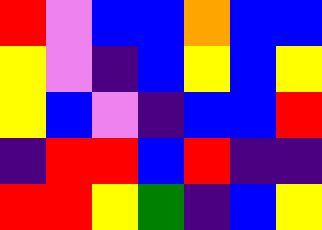[["red", "violet", "blue", "blue", "orange", "blue", "blue"], ["yellow", "violet", "indigo", "blue", "yellow", "blue", "yellow"], ["yellow", "blue", "violet", "indigo", "blue", "blue", "red"], ["indigo", "red", "red", "blue", "red", "indigo", "indigo"], ["red", "red", "yellow", "green", "indigo", "blue", "yellow"]]